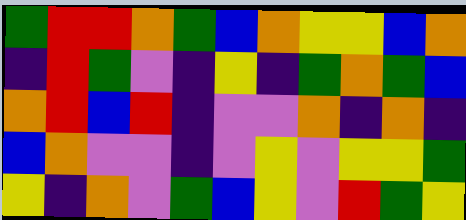[["green", "red", "red", "orange", "green", "blue", "orange", "yellow", "yellow", "blue", "orange"], ["indigo", "red", "green", "violet", "indigo", "yellow", "indigo", "green", "orange", "green", "blue"], ["orange", "red", "blue", "red", "indigo", "violet", "violet", "orange", "indigo", "orange", "indigo"], ["blue", "orange", "violet", "violet", "indigo", "violet", "yellow", "violet", "yellow", "yellow", "green"], ["yellow", "indigo", "orange", "violet", "green", "blue", "yellow", "violet", "red", "green", "yellow"]]